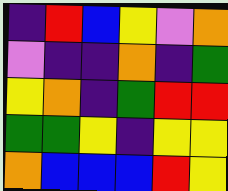[["indigo", "red", "blue", "yellow", "violet", "orange"], ["violet", "indigo", "indigo", "orange", "indigo", "green"], ["yellow", "orange", "indigo", "green", "red", "red"], ["green", "green", "yellow", "indigo", "yellow", "yellow"], ["orange", "blue", "blue", "blue", "red", "yellow"]]